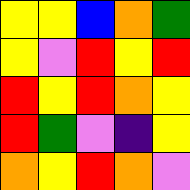[["yellow", "yellow", "blue", "orange", "green"], ["yellow", "violet", "red", "yellow", "red"], ["red", "yellow", "red", "orange", "yellow"], ["red", "green", "violet", "indigo", "yellow"], ["orange", "yellow", "red", "orange", "violet"]]